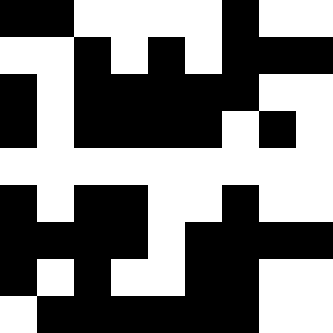[["black", "black", "white", "white", "white", "white", "black", "white", "white"], ["white", "white", "black", "white", "black", "white", "black", "black", "black"], ["black", "white", "black", "black", "black", "black", "black", "white", "white"], ["black", "white", "black", "black", "black", "black", "white", "black", "white"], ["white", "white", "white", "white", "white", "white", "white", "white", "white"], ["black", "white", "black", "black", "white", "white", "black", "white", "white"], ["black", "black", "black", "black", "white", "black", "black", "black", "black"], ["black", "white", "black", "white", "white", "black", "black", "white", "white"], ["white", "black", "black", "black", "black", "black", "black", "white", "white"]]